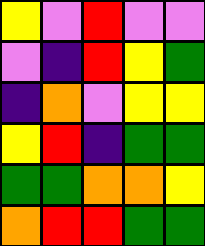[["yellow", "violet", "red", "violet", "violet"], ["violet", "indigo", "red", "yellow", "green"], ["indigo", "orange", "violet", "yellow", "yellow"], ["yellow", "red", "indigo", "green", "green"], ["green", "green", "orange", "orange", "yellow"], ["orange", "red", "red", "green", "green"]]